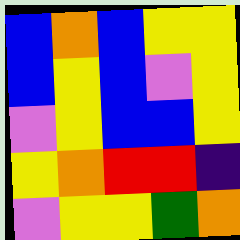[["blue", "orange", "blue", "yellow", "yellow"], ["blue", "yellow", "blue", "violet", "yellow"], ["violet", "yellow", "blue", "blue", "yellow"], ["yellow", "orange", "red", "red", "indigo"], ["violet", "yellow", "yellow", "green", "orange"]]